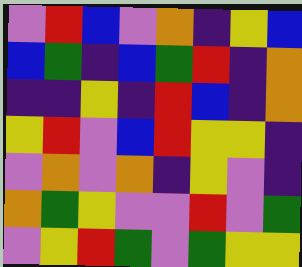[["violet", "red", "blue", "violet", "orange", "indigo", "yellow", "blue"], ["blue", "green", "indigo", "blue", "green", "red", "indigo", "orange"], ["indigo", "indigo", "yellow", "indigo", "red", "blue", "indigo", "orange"], ["yellow", "red", "violet", "blue", "red", "yellow", "yellow", "indigo"], ["violet", "orange", "violet", "orange", "indigo", "yellow", "violet", "indigo"], ["orange", "green", "yellow", "violet", "violet", "red", "violet", "green"], ["violet", "yellow", "red", "green", "violet", "green", "yellow", "yellow"]]